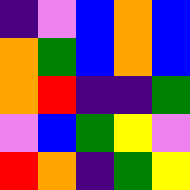[["indigo", "violet", "blue", "orange", "blue"], ["orange", "green", "blue", "orange", "blue"], ["orange", "red", "indigo", "indigo", "green"], ["violet", "blue", "green", "yellow", "violet"], ["red", "orange", "indigo", "green", "yellow"]]